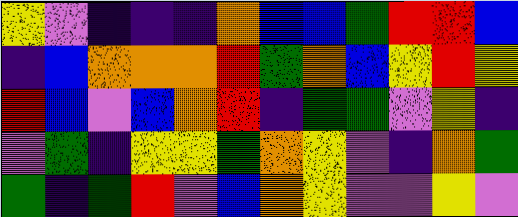[["yellow", "violet", "indigo", "indigo", "indigo", "orange", "blue", "blue", "green", "red", "red", "blue"], ["indigo", "blue", "orange", "orange", "orange", "red", "green", "orange", "blue", "yellow", "red", "yellow"], ["red", "blue", "violet", "blue", "orange", "red", "indigo", "green", "green", "violet", "yellow", "indigo"], ["violet", "green", "indigo", "yellow", "yellow", "green", "orange", "yellow", "violet", "indigo", "orange", "green"], ["green", "indigo", "green", "red", "violet", "blue", "orange", "yellow", "violet", "violet", "yellow", "violet"]]